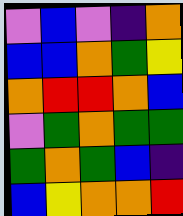[["violet", "blue", "violet", "indigo", "orange"], ["blue", "blue", "orange", "green", "yellow"], ["orange", "red", "red", "orange", "blue"], ["violet", "green", "orange", "green", "green"], ["green", "orange", "green", "blue", "indigo"], ["blue", "yellow", "orange", "orange", "red"]]